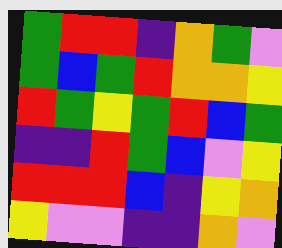[["green", "red", "red", "indigo", "orange", "green", "violet"], ["green", "blue", "green", "red", "orange", "orange", "yellow"], ["red", "green", "yellow", "green", "red", "blue", "green"], ["indigo", "indigo", "red", "green", "blue", "violet", "yellow"], ["red", "red", "red", "blue", "indigo", "yellow", "orange"], ["yellow", "violet", "violet", "indigo", "indigo", "orange", "violet"]]